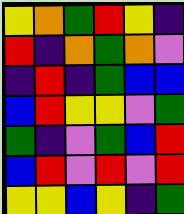[["yellow", "orange", "green", "red", "yellow", "indigo"], ["red", "indigo", "orange", "green", "orange", "violet"], ["indigo", "red", "indigo", "green", "blue", "blue"], ["blue", "red", "yellow", "yellow", "violet", "green"], ["green", "indigo", "violet", "green", "blue", "red"], ["blue", "red", "violet", "red", "violet", "red"], ["yellow", "yellow", "blue", "yellow", "indigo", "green"]]